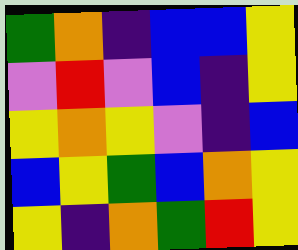[["green", "orange", "indigo", "blue", "blue", "yellow"], ["violet", "red", "violet", "blue", "indigo", "yellow"], ["yellow", "orange", "yellow", "violet", "indigo", "blue"], ["blue", "yellow", "green", "blue", "orange", "yellow"], ["yellow", "indigo", "orange", "green", "red", "yellow"]]